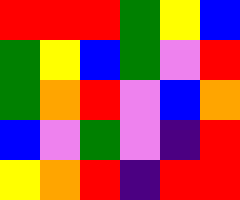[["red", "red", "red", "green", "yellow", "blue"], ["green", "yellow", "blue", "green", "violet", "red"], ["green", "orange", "red", "violet", "blue", "orange"], ["blue", "violet", "green", "violet", "indigo", "red"], ["yellow", "orange", "red", "indigo", "red", "red"]]